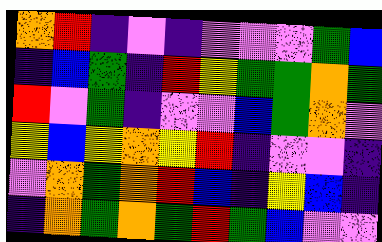[["orange", "red", "indigo", "violet", "indigo", "violet", "violet", "violet", "green", "blue"], ["indigo", "blue", "green", "indigo", "red", "yellow", "green", "green", "orange", "green"], ["red", "violet", "green", "indigo", "violet", "violet", "blue", "green", "orange", "violet"], ["yellow", "blue", "yellow", "orange", "yellow", "red", "indigo", "violet", "violet", "indigo"], ["violet", "orange", "green", "orange", "red", "blue", "indigo", "yellow", "blue", "indigo"], ["indigo", "orange", "green", "orange", "green", "red", "green", "blue", "violet", "violet"]]